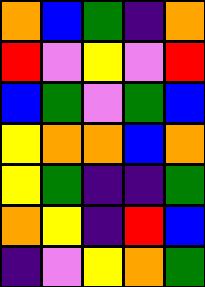[["orange", "blue", "green", "indigo", "orange"], ["red", "violet", "yellow", "violet", "red"], ["blue", "green", "violet", "green", "blue"], ["yellow", "orange", "orange", "blue", "orange"], ["yellow", "green", "indigo", "indigo", "green"], ["orange", "yellow", "indigo", "red", "blue"], ["indigo", "violet", "yellow", "orange", "green"]]